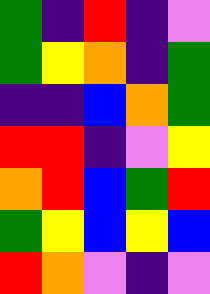[["green", "indigo", "red", "indigo", "violet"], ["green", "yellow", "orange", "indigo", "green"], ["indigo", "indigo", "blue", "orange", "green"], ["red", "red", "indigo", "violet", "yellow"], ["orange", "red", "blue", "green", "red"], ["green", "yellow", "blue", "yellow", "blue"], ["red", "orange", "violet", "indigo", "violet"]]